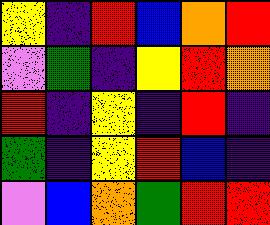[["yellow", "indigo", "red", "blue", "orange", "red"], ["violet", "green", "indigo", "yellow", "red", "orange"], ["red", "indigo", "yellow", "indigo", "red", "indigo"], ["green", "indigo", "yellow", "red", "blue", "indigo"], ["violet", "blue", "orange", "green", "red", "red"]]